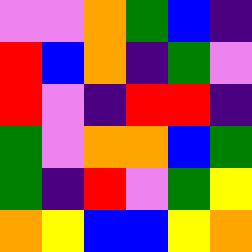[["violet", "violet", "orange", "green", "blue", "indigo"], ["red", "blue", "orange", "indigo", "green", "violet"], ["red", "violet", "indigo", "red", "red", "indigo"], ["green", "violet", "orange", "orange", "blue", "green"], ["green", "indigo", "red", "violet", "green", "yellow"], ["orange", "yellow", "blue", "blue", "yellow", "orange"]]